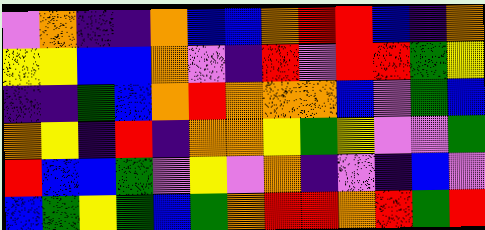[["violet", "orange", "indigo", "indigo", "orange", "blue", "blue", "orange", "red", "red", "blue", "indigo", "orange"], ["yellow", "yellow", "blue", "blue", "orange", "violet", "indigo", "red", "violet", "red", "red", "green", "yellow"], ["indigo", "indigo", "green", "blue", "orange", "red", "orange", "orange", "orange", "blue", "violet", "green", "blue"], ["orange", "yellow", "indigo", "red", "indigo", "orange", "orange", "yellow", "green", "yellow", "violet", "violet", "green"], ["red", "blue", "blue", "green", "violet", "yellow", "violet", "orange", "indigo", "violet", "indigo", "blue", "violet"], ["blue", "green", "yellow", "green", "blue", "green", "orange", "red", "red", "orange", "red", "green", "red"]]